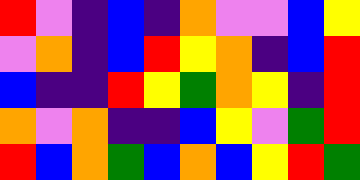[["red", "violet", "indigo", "blue", "indigo", "orange", "violet", "violet", "blue", "yellow"], ["violet", "orange", "indigo", "blue", "red", "yellow", "orange", "indigo", "blue", "red"], ["blue", "indigo", "indigo", "red", "yellow", "green", "orange", "yellow", "indigo", "red"], ["orange", "violet", "orange", "indigo", "indigo", "blue", "yellow", "violet", "green", "red"], ["red", "blue", "orange", "green", "blue", "orange", "blue", "yellow", "red", "green"]]